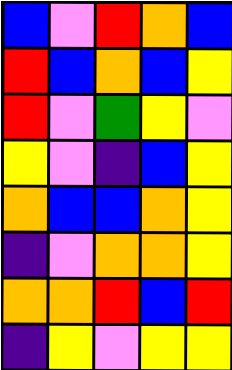[["blue", "violet", "red", "orange", "blue"], ["red", "blue", "orange", "blue", "yellow"], ["red", "violet", "green", "yellow", "violet"], ["yellow", "violet", "indigo", "blue", "yellow"], ["orange", "blue", "blue", "orange", "yellow"], ["indigo", "violet", "orange", "orange", "yellow"], ["orange", "orange", "red", "blue", "red"], ["indigo", "yellow", "violet", "yellow", "yellow"]]